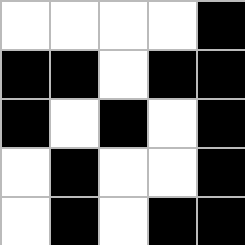[["white", "white", "white", "white", "black"], ["black", "black", "white", "black", "black"], ["black", "white", "black", "white", "black"], ["white", "black", "white", "white", "black"], ["white", "black", "white", "black", "black"]]